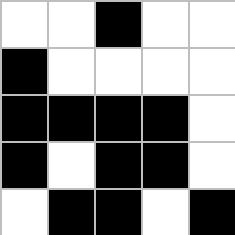[["white", "white", "black", "white", "white"], ["black", "white", "white", "white", "white"], ["black", "black", "black", "black", "white"], ["black", "white", "black", "black", "white"], ["white", "black", "black", "white", "black"]]